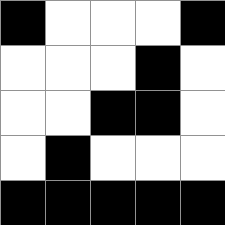[["black", "white", "white", "white", "black"], ["white", "white", "white", "black", "white"], ["white", "white", "black", "black", "white"], ["white", "black", "white", "white", "white"], ["black", "black", "black", "black", "black"]]